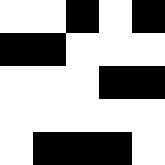[["white", "white", "black", "white", "black"], ["black", "black", "white", "white", "white"], ["white", "white", "white", "black", "black"], ["white", "white", "white", "white", "white"], ["white", "black", "black", "black", "white"]]